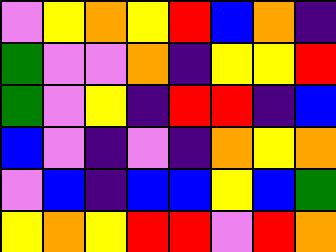[["violet", "yellow", "orange", "yellow", "red", "blue", "orange", "indigo"], ["green", "violet", "violet", "orange", "indigo", "yellow", "yellow", "red"], ["green", "violet", "yellow", "indigo", "red", "red", "indigo", "blue"], ["blue", "violet", "indigo", "violet", "indigo", "orange", "yellow", "orange"], ["violet", "blue", "indigo", "blue", "blue", "yellow", "blue", "green"], ["yellow", "orange", "yellow", "red", "red", "violet", "red", "orange"]]